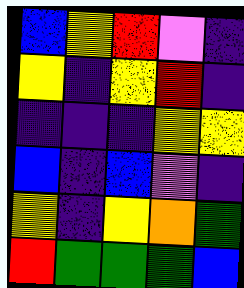[["blue", "yellow", "red", "violet", "indigo"], ["yellow", "indigo", "yellow", "red", "indigo"], ["indigo", "indigo", "indigo", "yellow", "yellow"], ["blue", "indigo", "blue", "violet", "indigo"], ["yellow", "indigo", "yellow", "orange", "green"], ["red", "green", "green", "green", "blue"]]